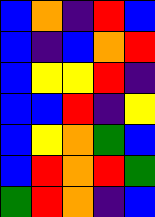[["blue", "orange", "indigo", "red", "blue"], ["blue", "indigo", "blue", "orange", "red"], ["blue", "yellow", "yellow", "red", "indigo"], ["blue", "blue", "red", "indigo", "yellow"], ["blue", "yellow", "orange", "green", "blue"], ["blue", "red", "orange", "red", "green"], ["green", "red", "orange", "indigo", "blue"]]